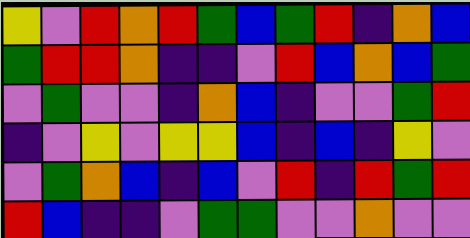[["yellow", "violet", "red", "orange", "red", "green", "blue", "green", "red", "indigo", "orange", "blue"], ["green", "red", "red", "orange", "indigo", "indigo", "violet", "red", "blue", "orange", "blue", "green"], ["violet", "green", "violet", "violet", "indigo", "orange", "blue", "indigo", "violet", "violet", "green", "red"], ["indigo", "violet", "yellow", "violet", "yellow", "yellow", "blue", "indigo", "blue", "indigo", "yellow", "violet"], ["violet", "green", "orange", "blue", "indigo", "blue", "violet", "red", "indigo", "red", "green", "red"], ["red", "blue", "indigo", "indigo", "violet", "green", "green", "violet", "violet", "orange", "violet", "violet"]]